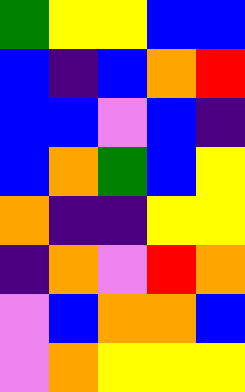[["green", "yellow", "yellow", "blue", "blue"], ["blue", "indigo", "blue", "orange", "red"], ["blue", "blue", "violet", "blue", "indigo"], ["blue", "orange", "green", "blue", "yellow"], ["orange", "indigo", "indigo", "yellow", "yellow"], ["indigo", "orange", "violet", "red", "orange"], ["violet", "blue", "orange", "orange", "blue"], ["violet", "orange", "yellow", "yellow", "yellow"]]